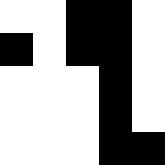[["white", "white", "black", "black", "white"], ["black", "white", "black", "black", "white"], ["white", "white", "white", "black", "white"], ["white", "white", "white", "black", "white"], ["white", "white", "white", "black", "black"]]